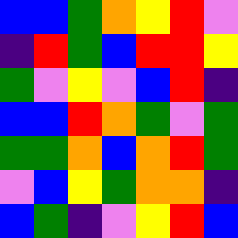[["blue", "blue", "green", "orange", "yellow", "red", "violet"], ["indigo", "red", "green", "blue", "red", "red", "yellow"], ["green", "violet", "yellow", "violet", "blue", "red", "indigo"], ["blue", "blue", "red", "orange", "green", "violet", "green"], ["green", "green", "orange", "blue", "orange", "red", "green"], ["violet", "blue", "yellow", "green", "orange", "orange", "indigo"], ["blue", "green", "indigo", "violet", "yellow", "red", "blue"]]